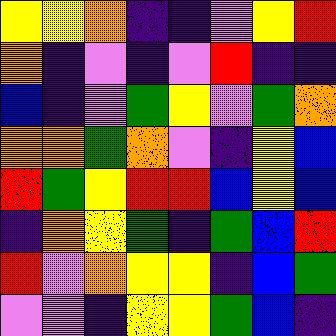[["yellow", "yellow", "orange", "indigo", "indigo", "violet", "yellow", "red"], ["orange", "indigo", "violet", "indigo", "violet", "red", "indigo", "indigo"], ["blue", "indigo", "violet", "green", "yellow", "violet", "green", "orange"], ["orange", "orange", "green", "orange", "violet", "indigo", "yellow", "blue"], ["red", "green", "yellow", "red", "red", "blue", "yellow", "blue"], ["indigo", "orange", "yellow", "green", "indigo", "green", "blue", "red"], ["red", "violet", "orange", "yellow", "yellow", "indigo", "blue", "green"], ["violet", "violet", "indigo", "yellow", "yellow", "green", "blue", "indigo"]]